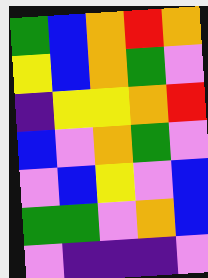[["green", "blue", "orange", "red", "orange"], ["yellow", "blue", "orange", "green", "violet"], ["indigo", "yellow", "yellow", "orange", "red"], ["blue", "violet", "orange", "green", "violet"], ["violet", "blue", "yellow", "violet", "blue"], ["green", "green", "violet", "orange", "blue"], ["violet", "indigo", "indigo", "indigo", "violet"]]